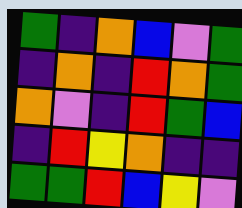[["green", "indigo", "orange", "blue", "violet", "green"], ["indigo", "orange", "indigo", "red", "orange", "green"], ["orange", "violet", "indigo", "red", "green", "blue"], ["indigo", "red", "yellow", "orange", "indigo", "indigo"], ["green", "green", "red", "blue", "yellow", "violet"]]